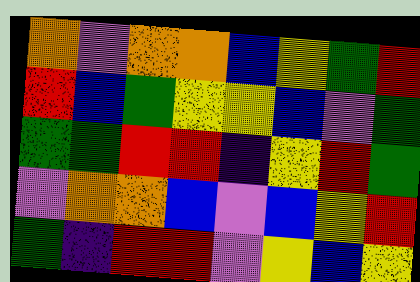[["orange", "violet", "orange", "orange", "blue", "yellow", "green", "red"], ["red", "blue", "green", "yellow", "yellow", "blue", "violet", "green"], ["green", "green", "red", "red", "indigo", "yellow", "red", "green"], ["violet", "orange", "orange", "blue", "violet", "blue", "yellow", "red"], ["green", "indigo", "red", "red", "violet", "yellow", "blue", "yellow"]]